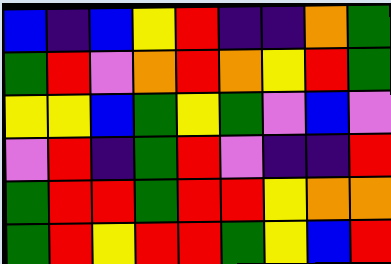[["blue", "indigo", "blue", "yellow", "red", "indigo", "indigo", "orange", "green"], ["green", "red", "violet", "orange", "red", "orange", "yellow", "red", "green"], ["yellow", "yellow", "blue", "green", "yellow", "green", "violet", "blue", "violet"], ["violet", "red", "indigo", "green", "red", "violet", "indigo", "indigo", "red"], ["green", "red", "red", "green", "red", "red", "yellow", "orange", "orange"], ["green", "red", "yellow", "red", "red", "green", "yellow", "blue", "red"]]